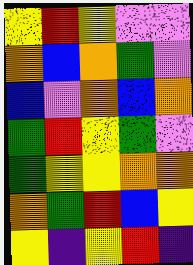[["yellow", "red", "yellow", "violet", "violet"], ["orange", "blue", "orange", "green", "violet"], ["blue", "violet", "orange", "blue", "orange"], ["green", "red", "yellow", "green", "violet"], ["green", "yellow", "yellow", "orange", "orange"], ["orange", "green", "red", "blue", "yellow"], ["yellow", "indigo", "yellow", "red", "indigo"]]